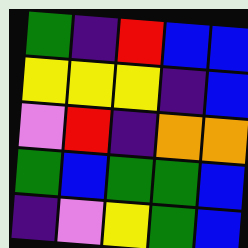[["green", "indigo", "red", "blue", "blue"], ["yellow", "yellow", "yellow", "indigo", "blue"], ["violet", "red", "indigo", "orange", "orange"], ["green", "blue", "green", "green", "blue"], ["indigo", "violet", "yellow", "green", "blue"]]